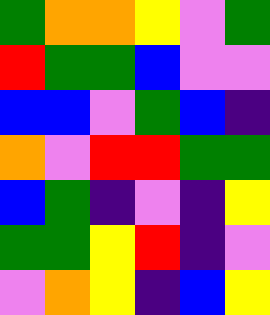[["green", "orange", "orange", "yellow", "violet", "green"], ["red", "green", "green", "blue", "violet", "violet"], ["blue", "blue", "violet", "green", "blue", "indigo"], ["orange", "violet", "red", "red", "green", "green"], ["blue", "green", "indigo", "violet", "indigo", "yellow"], ["green", "green", "yellow", "red", "indigo", "violet"], ["violet", "orange", "yellow", "indigo", "blue", "yellow"]]